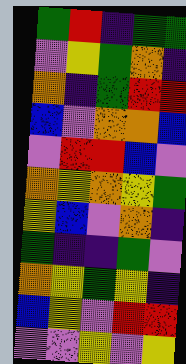[["green", "red", "indigo", "green", "green"], ["violet", "yellow", "green", "orange", "indigo"], ["orange", "indigo", "green", "red", "red"], ["blue", "violet", "orange", "orange", "blue"], ["violet", "red", "red", "blue", "violet"], ["orange", "yellow", "orange", "yellow", "green"], ["yellow", "blue", "violet", "orange", "indigo"], ["green", "indigo", "indigo", "green", "violet"], ["orange", "yellow", "green", "yellow", "indigo"], ["blue", "yellow", "violet", "red", "red"], ["violet", "violet", "yellow", "violet", "yellow"]]